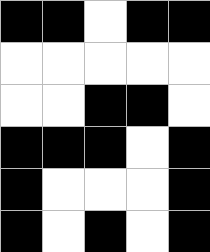[["black", "black", "white", "black", "black"], ["white", "white", "white", "white", "white"], ["white", "white", "black", "black", "white"], ["black", "black", "black", "white", "black"], ["black", "white", "white", "white", "black"], ["black", "white", "black", "white", "black"]]